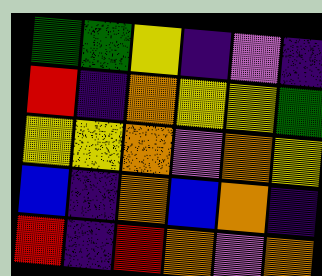[["green", "green", "yellow", "indigo", "violet", "indigo"], ["red", "indigo", "orange", "yellow", "yellow", "green"], ["yellow", "yellow", "orange", "violet", "orange", "yellow"], ["blue", "indigo", "orange", "blue", "orange", "indigo"], ["red", "indigo", "red", "orange", "violet", "orange"]]